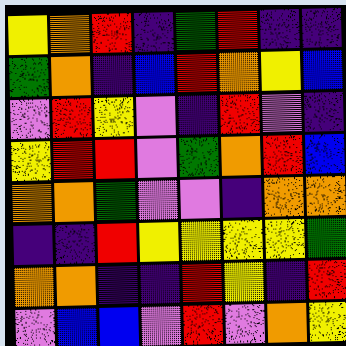[["yellow", "orange", "red", "indigo", "green", "red", "indigo", "indigo"], ["green", "orange", "indigo", "blue", "red", "orange", "yellow", "blue"], ["violet", "red", "yellow", "violet", "indigo", "red", "violet", "indigo"], ["yellow", "red", "red", "violet", "green", "orange", "red", "blue"], ["orange", "orange", "green", "violet", "violet", "indigo", "orange", "orange"], ["indigo", "indigo", "red", "yellow", "yellow", "yellow", "yellow", "green"], ["orange", "orange", "indigo", "indigo", "red", "yellow", "indigo", "red"], ["violet", "blue", "blue", "violet", "red", "violet", "orange", "yellow"]]